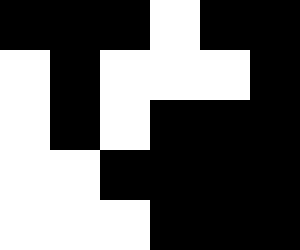[["black", "black", "black", "white", "black", "black"], ["white", "black", "white", "white", "white", "black"], ["white", "black", "white", "black", "black", "black"], ["white", "white", "black", "black", "black", "black"], ["white", "white", "white", "black", "black", "black"]]